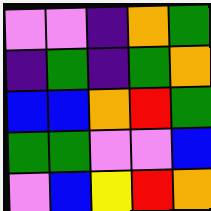[["violet", "violet", "indigo", "orange", "green"], ["indigo", "green", "indigo", "green", "orange"], ["blue", "blue", "orange", "red", "green"], ["green", "green", "violet", "violet", "blue"], ["violet", "blue", "yellow", "red", "orange"]]